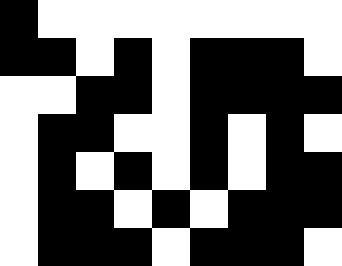[["black", "white", "white", "white", "white", "white", "white", "white", "white"], ["black", "black", "white", "black", "white", "black", "black", "black", "white"], ["white", "white", "black", "black", "white", "black", "black", "black", "black"], ["white", "black", "black", "white", "white", "black", "white", "black", "white"], ["white", "black", "white", "black", "white", "black", "white", "black", "black"], ["white", "black", "black", "white", "black", "white", "black", "black", "black"], ["white", "black", "black", "black", "white", "black", "black", "black", "white"]]